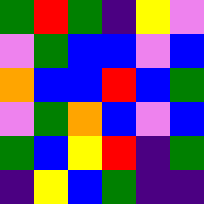[["green", "red", "green", "indigo", "yellow", "violet"], ["violet", "green", "blue", "blue", "violet", "blue"], ["orange", "blue", "blue", "red", "blue", "green"], ["violet", "green", "orange", "blue", "violet", "blue"], ["green", "blue", "yellow", "red", "indigo", "green"], ["indigo", "yellow", "blue", "green", "indigo", "indigo"]]